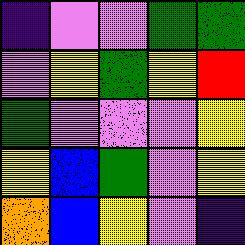[["indigo", "violet", "violet", "green", "green"], ["violet", "yellow", "green", "yellow", "red"], ["green", "violet", "violet", "violet", "yellow"], ["yellow", "blue", "green", "violet", "yellow"], ["orange", "blue", "yellow", "violet", "indigo"]]